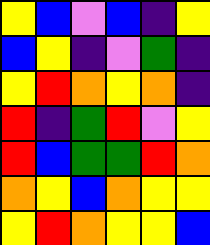[["yellow", "blue", "violet", "blue", "indigo", "yellow"], ["blue", "yellow", "indigo", "violet", "green", "indigo"], ["yellow", "red", "orange", "yellow", "orange", "indigo"], ["red", "indigo", "green", "red", "violet", "yellow"], ["red", "blue", "green", "green", "red", "orange"], ["orange", "yellow", "blue", "orange", "yellow", "yellow"], ["yellow", "red", "orange", "yellow", "yellow", "blue"]]